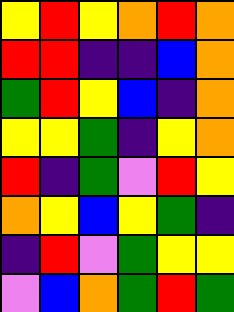[["yellow", "red", "yellow", "orange", "red", "orange"], ["red", "red", "indigo", "indigo", "blue", "orange"], ["green", "red", "yellow", "blue", "indigo", "orange"], ["yellow", "yellow", "green", "indigo", "yellow", "orange"], ["red", "indigo", "green", "violet", "red", "yellow"], ["orange", "yellow", "blue", "yellow", "green", "indigo"], ["indigo", "red", "violet", "green", "yellow", "yellow"], ["violet", "blue", "orange", "green", "red", "green"]]